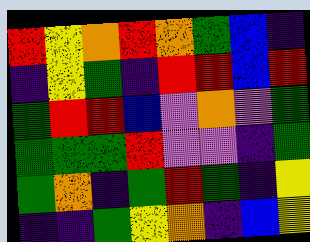[["red", "yellow", "orange", "red", "orange", "green", "blue", "indigo"], ["indigo", "yellow", "green", "indigo", "red", "red", "blue", "red"], ["green", "red", "red", "blue", "violet", "orange", "violet", "green"], ["green", "green", "green", "red", "violet", "violet", "indigo", "green"], ["green", "orange", "indigo", "green", "red", "green", "indigo", "yellow"], ["indigo", "indigo", "green", "yellow", "orange", "indigo", "blue", "yellow"]]